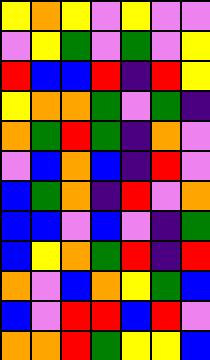[["yellow", "orange", "yellow", "violet", "yellow", "violet", "violet"], ["violet", "yellow", "green", "violet", "green", "violet", "yellow"], ["red", "blue", "blue", "red", "indigo", "red", "yellow"], ["yellow", "orange", "orange", "green", "violet", "green", "indigo"], ["orange", "green", "red", "green", "indigo", "orange", "violet"], ["violet", "blue", "orange", "blue", "indigo", "red", "violet"], ["blue", "green", "orange", "indigo", "red", "violet", "orange"], ["blue", "blue", "violet", "blue", "violet", "indigo", "green"], ["blue", "yellow", "orange", "green", "red", "indigo", "red"], ["orange", "violet", "blue", "orange", "yellow", "green", "blue"], ["blue", "violet", "red", "red", "blue", "red", "violet"], ["orange", "orange", "red", "green", "yellow", "yellow", "blue"]]